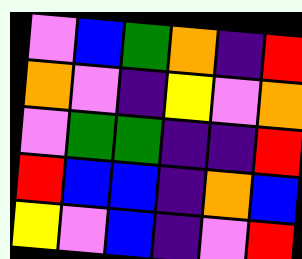[["violet", "blue", "green", "orange", "indigo", "red"], ["orange", "violet", "indigo", "yellow", "violet", "orange"], ["violet", "green", "green", "indigo", "indigo", "red"], ["red", "blue", "blue", "indigo", "orange", "blue"], ["yellow", "violet", "blue", "indigo", "violet", "red"]]